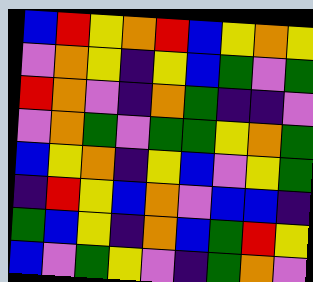[["blue", "red", "yellow", "orange", "red", "blue", "yellow", "orange", "yellow"], ["violet", "orange", "yellow", "indigo", "yellow", "blue", "green", "violet", "green"], ["red", "orange", "violet", "indigo", "orange", "green", "indigo", "indigo", "violet"], ["violet", "orange", "green", "violet", "green", "green", "yellow", "orange", "green"], ["blue", "yellow", "orange", "indigo", "yellow", "blue", "violet", "yellow", "green"], ["indigo", "red", "yellow", "blue", "orange", "violet", "blue", "blue", "indigo"], ["green", "blue", "yellow", "indigo", "orange", "blue", "green", "red", "yellow"], ["blue", "violet", "green", "yellow", "violet", "indigo", "green", "orange", "violet"]]